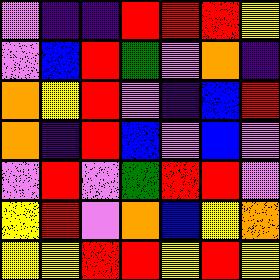[["violet", "indigo", "indigo", "red", "red", "red", "yellow"], ["violet", "blue", "red", "green", "violet", "orange", "indigo"], ["orange", "yellow", "red", "violet", "indigo", "blue", "red"], ["orange", "indigo", "red", "blue", "violet", "blue", "violet"], ["violet", "red", "violet", "green", "red", "red", "violet"], ["yellow", "red", "violet", "orange", "blue", "yellow", "orange"], ["yellow", "yellow", "red", "red", "yellow", "red", "yellow"]]